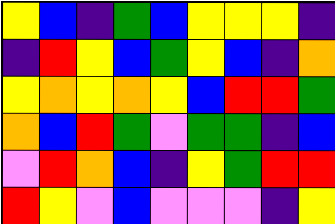[["yellow", "blue", "indigo", "green", "blue", "yellow", "yellow", "yellow", "indigo"], ["indigo", "red", "yellow", "blue", "green", "yellow", "blue", "indigo", "orange"], ["yellow", "orange", "yellow", "orange", "yellow", "blue", "red", "red", "green"], ["orange", "blue", "red", "green", "violet", "green", "green", "indigo", "blue"], ["violet", "red", "orange", "blue", "indigo", "yellow", "green", "red", "red"], ["red", "yellow", "violet", "blue", "violet", "violet", "violet", "indigo", "yellow"]]